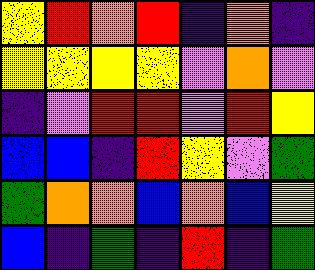[["yellow", "red", "orange", "red", "indigo", "orange", "indigo"], ["yellow", "yellow", "yellow", "yellow", "violet", "orange", "violet"], ["indigo", "violet", "red", "red", "violet", "red", "yellow"], ["blue", "blue", "indigo", "red", "yellow", "violet", "green"], ["green", "orange", "orange", "blue", "orange", "blue", "yellow"], ["blue", "indigo", "green", "indigo", "red", "indigo", "green"]]